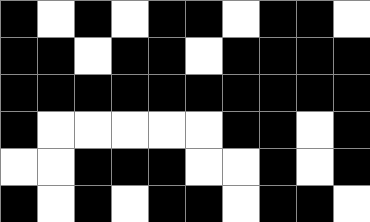[["black", "white", "black", "white", "black", "black", "white", "black", "black", "white"], ["black", "black", "white", "black", "black", "white", "black", "black", "black", "black"], ["black", "black", "black", "black", "black", "black", "black", "black", "black", "black"], ["black", "white", "white", "white", "white", "white", "black", "black", "white", "black"], ["white", "white", "black", "black", "black", "white", "white", "black", "white", "black"], ["black", "white", "black", "white", "black", "black", "white", "black", "black", "white"]]